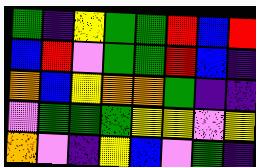[["green", "indigo", "yellow", "green", "green", "red", "blue", "red"], ["blue", "red", "violet", "green", "green", "red", "blue", "indigo"], ["orange", "blue", "yellow", "orange", "orange", "green", "indigo", "indigo"], ["violet", "green", "green", "green", "yellow", "yellow", "violet", "yellow"], ["orange", "violet", "indigo", "yellow", "blue", "violet", "green", "indigo"]]